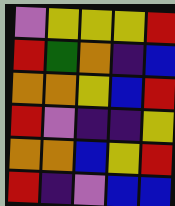[["violet", "yellow", "yellow", "yellow", "red"], ["red", "green", "orange", "indigo", "blue"], ["orange", "orange", "yellow", "blue", "red"], ["red", "violet", "indigo", "indigo", "yellow"], ["orange", "orange", "blue", "yellow", "red"], ["red", "indigo", "violet", "blue", "blue"]]